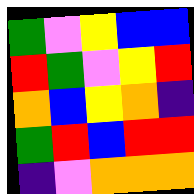[["green", "violet", "yellow", "blue", "blue"], ["red", "green", "violet", "yellow", "red"], ["orange", "blue", "yellow", "orange", "indigo"], ["green", "red", "blue", "red", "red"], ["indigo", "violet", "orange", "orange", "orange"]]